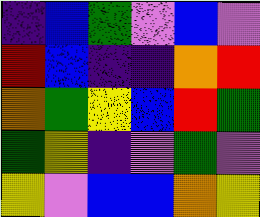[["indigo", "blue", "green", "violet", "blue", "violet"], ["red", "blue", "indigo", "indigo", "orange", "red"], ["orange", "green", "yellow", "blue", "red", "green"], ["green", "yellow", "indigo", "violet", "green", "violet"], ["yellow", "violet", "blue", "blue", "orange", "yellow"]]